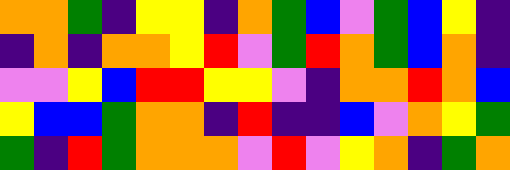[["orange", "orange", "green", "indigo", "yellow", "yellow", "indigo", "orange", "green", "blue", "violet", "green", "blue", "yellow", "indigo"], ["indigo", "orange", "indigo", "orange", "orange", "yellow", "red", "violet", "green", "red", "orange", "green", "blue", "orange", "indigo"], ["violet", "violet", "yellow", "blue", "red", "red", "yellow", "yellow", "violet", "indigo", "orange", "orange", "red", "orange", "blue"], ["yellow", "blue", "blue", "green", "orange", "orange", "indigo", "red", "indigo", "indigo", "blue", "violet", "orange", "yellow", "green"], ["green", "indigo", "red", "green", "orange", "orange", "orange", "violet", "red", "violet", "yellow", "orange", "indigo", "green", "orange"]]